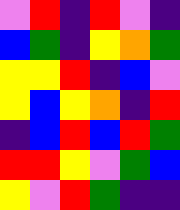[["violet", "red", "indigo", "red", "violet", "indigo"], ["blue", "green", "indigo", "yellow", "orange", "green"], ["yellow", "yellow", "red", "indigo", "blue", "violet"], ["yellow", "blue", "yellow", "orange", "indigo", "red"], ["indigo", "blue", "red", "blue", "red", "green"], ["red", "red", "yellow", "violet", "green", "blue"], ["yellow", "violet", "red", "green", "indigo", "indigo"]]